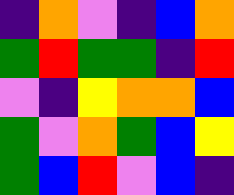[["indigo", "orange", "violet", "indigo", "blue", "orange"], ["green", "red", "green", "green", "indigo", "red"], ["violet", "indigo", "yellow", "orange", "orange", "blue"], ["green", "violet", "orange", "green", "blue", "yellow"], ["green", "blue", "red", "violet", "blue", "indigo"]]